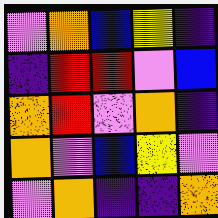[["violet", "orange", "blue", "yellow", "indigo"], ["indigo", "red", "red", "violet", "blue"], ["orange", "red", "violet", "orange", "indigo"], ["orange", "violet", "blue", "yellow", "violet"], ["violet", "orange", "indigo", "indigo", "orange"]]